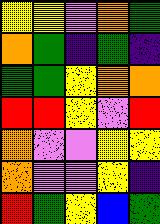[["yellow", "yellow", "violet", "orange", "green"], ["orange", "green", "indigo", "green", "indigo"], ["green", "green", "yellow", "orange", "orange"], ["red", "red", "yellow", "violet", "red"], ["orange", "violet", "violet", "yellow", "yellow"], ["orange", "violet", "violet", "yellow", "indigo"], ["red", "green", "yellow", "blue", "green"]]